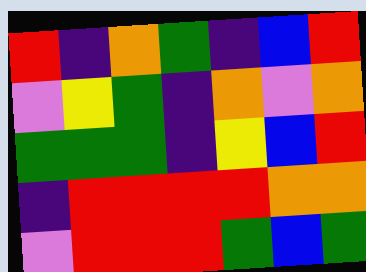[["red", "indigo", "orange", "green", "indigo", "blue", "red"], ["violet", "yellow", "green", "indigo", "orange", "violet", "orange"], ["green", "green", "green", "indigo", "yellow", "blue", "red"], ["indigo", "red", "red", "red", "red", "orange", "orange"], ["violet", "red", "red", "red", "green", "blue", "green"]]